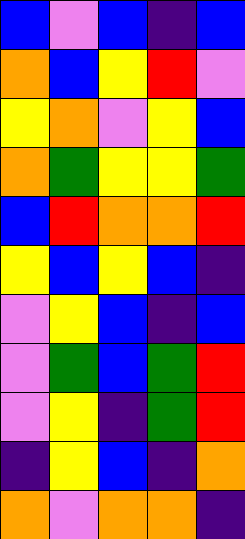[["blue", "violet", "blue", "indigo", "blue"], ["orange", "blue", "yellow", "red", "violet"], ["yellow", "orange", "violet", "yellow", "blue"], ["orange", "green", "yellow", "yellow", "green"], ["blue", "red", "orange", "orange", "red"], ["yellow", "blue", "yellow", "blue", "indigo"], ["violet", "yellow", "blue", "indigo", "blue"], ["violet", "green", "blue", "green", "red"], ["violet", "yellow", "indigo", "green", "red"], ["indigo", "yellow", "blue", "indigo", "orange"], ["orange", "violet", "orange", "orange", "indigo"]]